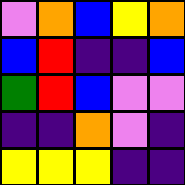[["violet", "orange", "blue", "yellow", "orange"], ["blue", "red", "indigo", "indigo", "blue"], ["green", "red", "blue", "violet", "violet"], ["indigo", "indigo", "orange", "violet", "indigo"], ["yellow", "yellow", "yellow", "indigo", "indigo"]]